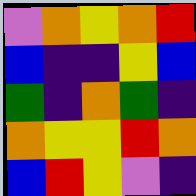[["violet", "orange", "yellow", "orange", "red"], ["blue", "indigo", "indigo", "yellow", "blue"], ["green", "indigo", "orange", "green", "indigo"], ["orange", "yellow", "yellow", "red", "orange"], ["blue", "red", "yellow", "violet", "indigo"]]